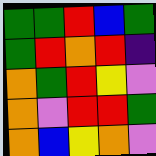[["green", "green", "red", "blue", "green"], ["green", "red", "orange", "red", "indigo"], ["orange", "green", "red", "yellow", "violet"], ["orange", "violet", "red", "red", "green"], ["orange", "blue", "yellow", "orange", "violet"]]